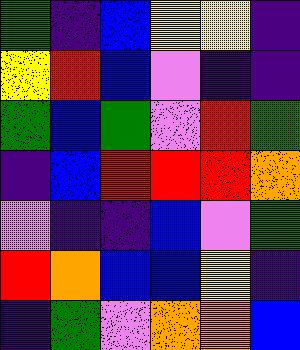[["green", "indigo", "blue", "yellow", "yellow", "indigo"], ["yellow", "red", "blue", "violet", "indigo", "indigo"], ["green", "blue", "green", "violet", "red", "green"], ["indigo", "blue", "red", "red", "red", "orange"], ["violet", "indigo", "indigo", "blue", "violet", "green"], ["red", "orange", "blue", "blue", "yellow", "indigo"], ["indigo", "green", "violet", "orange", "orange", "blue"]]